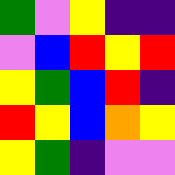[["green", "violet", "yellow", "indigo", "indigo"], ["violet", "blue", "red", "yellow", "red"], ["yellow", "green", "blue", "red", "indigo"], ["red", "yellow", "blue", "orange", "yellow"], ["yellow", "green", "indigo", "violet", "violet"]]